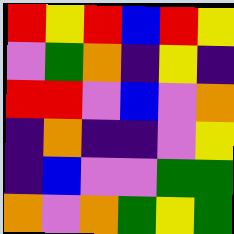[["red", "yellow", "red", "blue", "red", "yellow"], ["violet", "green", "orange", "indigo", "yellow", "indigo"], ["red", "red", "violet", "blue", "violet", "orange"], ["indigo", "orange", "indigo", "indigo", "violet", "yellow"], ["indigo", "blue", "violet", "violet", "green", "green"], ["orange", "violet", "orange", "green", "yellow", "green"]]